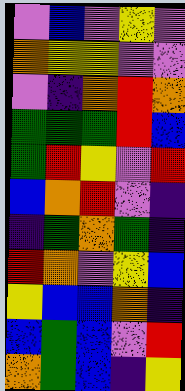[["violet", "blue", "violet", "yellow", "violet"], ["orange", "yellow", "yellow", "violet", "violet"], ["violet", "indigo", "orange", "red", "orange"], ["green", "green", "green", "red", "blue"], ["green", "red", "yellow", "violet", "red"], ["blue", "orange", "red", "violet", "indigo"], ["indigo", "green", "orange", "green", "indigo"], ["red", "orange", "violet", "yellow", "blue"], ["yellow", "blue", "blue", "orange", "indigo"], ["blue", "green", "blue", "violet", "red"], ["orange", "green", "blue", "indigo", "yellow"]]